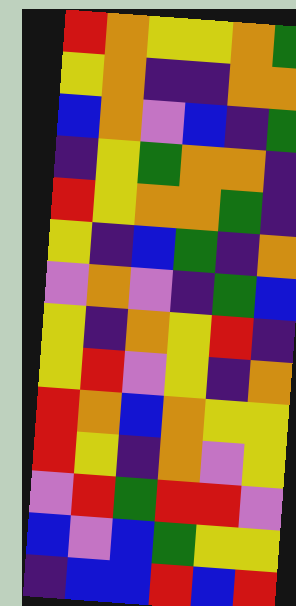[["red", "orange", "yellow", "yellow", "orange", "green"], ["yellow", "orange", "indigo", "indigo", "orange", "orange"], ["blue", "orange", "violet", "blue", "indigo", "green"], ["indigo", "yellow", "green", "orange", "orange", "indigo"], ["red", "yellow", "orange", "orange", "green", "indigo"], ["yellow", "indigo", "blue", "green", "indigo", "orange"], ["violet", "orange", "violet", "indigo", "green", "blue"], ["yellow", "indigo", "orange", "yellow", "red", "indigo"], ["yellow", "red", "violet", "yellow", "indigo", "orange"], ["red", "orange", "blue", "orange", "yellow", "yellow"], ["red", "yellow", "indigo", "orange", "violet", "yellow"], ["violet", "red", "green", "red", "red", "violet"], ["blue", "violet", "blue", "green", "yellow", "yellow"], ["indigo", "blue", "blue", "red", "blue", "red"]]